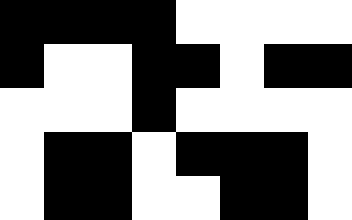[["black", "black", "black", "black", "white", "white", "white", "white"], ["black", "white", "white", "black", "black", "white", "black", "black"], ["white", "white", "white", "black", "white", "white", "white", "white"], ["white", "black", "black", "white", "black", "black", "black", "white"], ["white", "black", "black", "white", "white", "black", "black", "white"]]